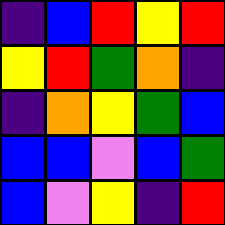[["indigo", "blue", "red", "yellow", "red"], ["yellow", "red", "green", "orange", "indigo"], ["indigo", "orange", "yellow", "green", "blue"], ["blue", "blue", "violet", "blue", "green"], ["blue", "violet", "yellow", "indigo", "red"]]